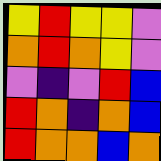[["yellow", "red", "yellow", "yellow", "violet"], ["orange", "red", "orange", "yellow", "violet"], ["violet", "indigo", "violet", "red", "blue"], ["red", "orange", "indigo", "orange", "blue"], ["red", "orange", "orange", "blue", "orange"]]